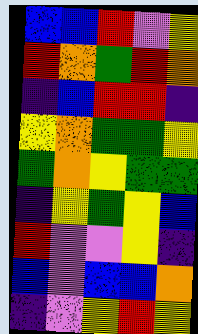[["blue", "blue", "red", "violet", "yellow"], ["red", "orange", "green", "red", "orange"], ["indigo", "blue", "red", "red", "indigo"], ["yellow", "orange", "green", "green", "yellow"], ["green", "orange", "yellow", "green", "green"], ["indigo", "yellow", "green", "yellow", "blue"], ["red", "violet", "violet", "yellow", "indigo"], ["blue", "violet", "blue", "blue", "orange"], ["indigo", "violet", "yellow", "red", "yellow"]]